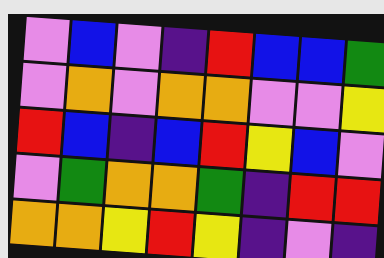[["violet", "blue", "violet", "indigo", "red", "blue", "blue", "green"], ["violet", "orange", "violet", "orange", "orange", "violet", "violet", "yellow"], ["red", "blue", "indigo", "blue", "red", "yellow", "blue", "violet"], ["violet", "green", "orange", "orange", "green", "indigo", "red", "red"], ["orange", "orange", "yellow", "red", "yellow", "indigo", "violet", "indigo"]]